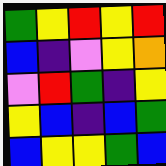[["green", "yellow", "red", "yellow", "red"], ["blue", "indigo", "violet", "yellow", "orange"], ["violet", "red", "green", "indigo", "yellow"], ["yellow", "blue", "indigo", "blue", "green"], ["blue", "yellow", "yellow", "green", "blue"]]